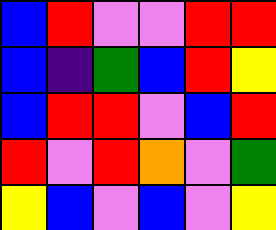[["blue", "red", "violet", "violet", "red", "red"], ["blue", "indigo", "green", "blue", "red", "yellow"], ["blue", "red", "red", "violet", "blue", "red"], ["red", "violet", "red", "orange", "violet", "green"], ["yellow", "blue", "violet", "blue", "violet", "yellow"]]